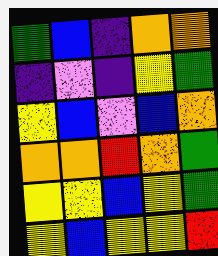[["green", "blue", "indigo", "orange", "orange"], ["indigo", "violet", "indigo", "yellow", "green"], ["yellow", "blue", "violet", "blue", "orange"], ["orange", "orange", "red", "orange", "green"], ["yellow", "yellow", "blue", "yellow", "green"], ["yellow", "blue", "yellow", "yellow", "red"]]